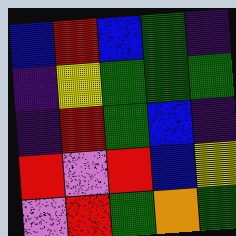[["blue", "red", "blue", "green", "indigo"], ["indigo", "yellow", "green", "green", "green"], ["indigo", "red", "green", "blue", "indigo"], ["red", "violet", "red", "blue", "yellow"], ["violet", "red", "green", "orange", "green"]]